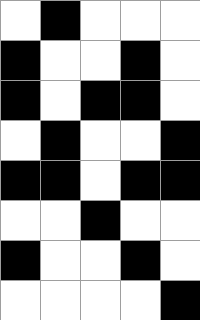[["white", "black", "white", "white", "white"], ["black", "white", "white", "black", "white"], ["black", "white", "black", "black", "white"], ["white", "black", "white", "white", "black"], ["black", "black", "white", "black", "black"], ["white", "white", "black", "white", "white"], ["black", "white", "white", "black", "white"], ["white", "white", "white", "white", "black"]]